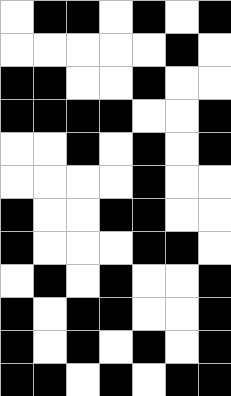[["white", "black", "black", "white", "black", "white", "black"], ["white", "white", "white", "white", "white", "black", "white"], ["black", "black", "white", "white", "black", "white", "white"], ["black", "black", "black", "black", "white", "white", "black"], ["white", "white", "black", "white", "black", "white", "black"], ["white", "white", "white", "white", "black", "white", "white"], ["black", "white", "white", "black", "black", "white", "white"], ["black", "white", "white", "white", "black", "black", "white"], ["white", "black", "white", "black", "white", "white", "black"], ["black", "white", "black", "black", "white", "white", "black"], ["black", "white", "black", "white", "black", "white", "black"], ["black", "black", "white", "black", "white", "black", "black"]]